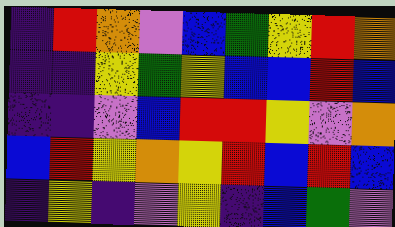[["indigo", "red", "orange", "violet", "blue", "green", "yellow", "red", "orange"], ["indigo", "indigo", "yellow", "green", "yellow", "blue", "blue", "red", "blue"], ["indigo", "indigo", "violet", "blue", "red", "red", "yellow", "violet", "orange"], ["blue", "red", "yellow", "orange", "yellow", "red", "blue", "red", "blue"], ["indigo", "yellow", "indigo", "violet", "yellow", "indigo", "blue", "green", "violet"]]